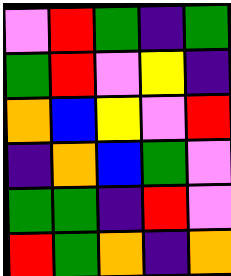[["violet", "red", "green", "indigo", "green"], ["green", "red", "violet", "yellow", "indigo"], ["orange", "blue", "yellow", "violet", "red"], ["indigo", "orange", "blue", "green", "violet"], ["green", "green", "indigo", "red", "violet"], ["red", "green", "orange", "indigo", "orange"]]